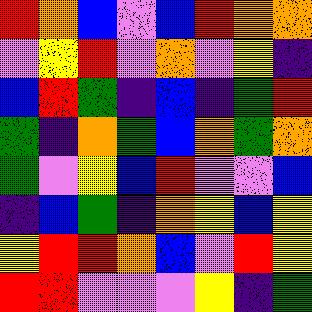[["red", "orange", "blue", "violet", "blue", "red", "orange", "orange"], ["violet", "yellow", "red", "violet", "orange", "violet", "yellow", "indigo"], ["blue", "red", "green", "indigo", "blue", "indigo", "green", "red"], ["green", "indigo", "orange", "green", "blue", "orange", "green", "orange"], ["green", "violet", "yellow", "blue", "red", "violet", "violet", "blue"], ["indigo", "blue", "green", "indigo", "orange", "yellow", "blue", "yellow"], ["yellow", "red", "red", "orange", "blue", "violet", "red", "yellow"], ["red", "red", "violet", "violet", "violet", "yellow", "indigo", "green"]]